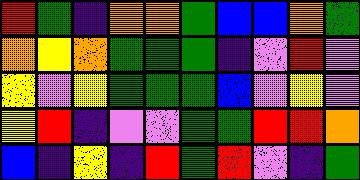[["red", "green", "indigo", "orange", "orange", "green", "blue", "blue", "orange", "green"], ["orange", "yellow", "orange", "green", "green", "green", "indigo", "violet", "red", "violet"], ["yellow", "violet", "yellow", "green", "green", "green", "blue", "violet", "yellow", "violet"], ["yellow", "red", "indigo", "violet", "violet", "green", "green", "red", "red", "orange"], ["blue", "indigo", "yellow", "indigo", "red", "green", "red", "violet", "indigo", "green"]]